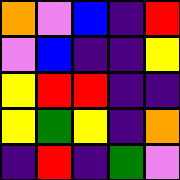[["orange", "violet", "blue", "indigo", "red"], ["violet", "blue", "indigo", "indigo", "yellow"], ["yellow", "red", "red", "indigo", "indigo"], ["yellow", "green", "yellow", "indigo", "orange"], ["indigo", "red", "indigo", "green", "violet"]]